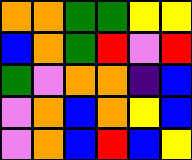[["orange", "orange", "green", "green", "yellow", "yellow"], ["blue", "orange", "green", "red", "violet", "red"], ["green", "violet", "orange", "orange", "indigo", "blue"], ["violet", "orange", "blue", "orange", "yellow", "blue"], ["violet", "orange", "blue", "red", "blue", "yellow"]]